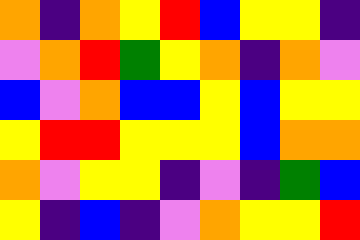[["orange", "indigo", "orange", "yellow", "red", "blue", "yellow", "yellow", "indigo"], ["violet", "orange", "red", "green", "yellow", "orange", "indigo", "orange", "violet"], ["blue", "violet", "orange", "blue", "blue", "yellow", "blue", "yellow", "yellow"], ["yellow", "red", "red", "yellow", "yellow", "yellow", "blue", "orange", "orange"], ["orange", "violet", "yellow", "yellow", "indigo", "violet", "indigo", "green", "blue"], ["yellow", "indigo", "blue", "indigo", "violet", "orange", "yellow", "yellow", "red"]]